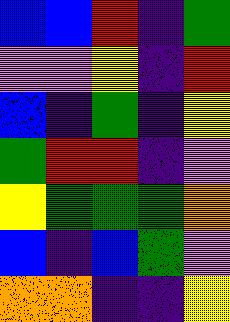[["blue", "blue", "red", "indigo", "green"], ["violet", "violet", "yellow", "indigo", "red"], ["blue", "indigo", "green", "indigo", "yellow"], ["green", "red", "red", "indigo", "violet"], ["yellow", "green", "green", "green", "orange"], ["blue", "indigo", "blue", "green", "violet"], ["orange", "orange", "indigo", "indigo", "yellow"]]